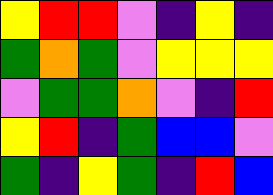[["yellow", "red", "red", "violet", "indigo", "yellow", "indigo"], ["green", "orange", "green", "violet", "yellow", "yellow", "yellow"], ["violet", "green", "green", "orange", "violet", "indigo", "red"], ["yellow", "red", "indigo", "green", "blue", "blue", "violet"], ["green", "indigo", "yellow", "green", "indigo", "red", "blue"]]